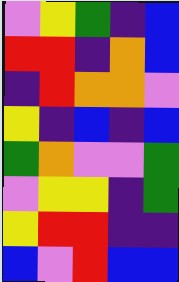[["violet", "yellow", "green", "indigo", "blue"], ["red", "red", "indigo", "orange", "blue"], ["indigo", "red", "orange", "orange", "violet"], ["yellow", "indigo", "blue", "indigo", "blue"], ["green", "orange", "violet", "violet", "green"], ["violet", "yellow", "yellow", "indigo", "green"], ["yellow", "red", "red", "indigo", "indigo"], ["blue", "violet", "red", "blue", "blue"]]